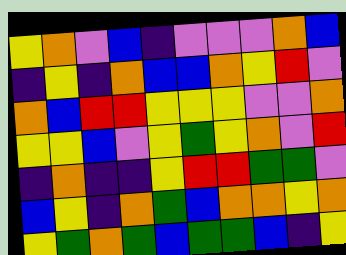[["yellow", "orange", "violet", "blue", "indigo", "violet", "violet", "violet", "orange", "blue"], ["indigo", "yellow", "indigo", "orange", "blue", "blue", "orange", "yellow", "red", "violet"], ["orange", "blue", "red", "red", "yellow", "yellow", "yellow", "violet", "violet", "orange"], ["yellow", "yellow", "blue", "violet", "yellow", "green", "yellow", "orange", "violet", "red"], ["indigo", "orange", "indigo", "indigo", "yellow", "red", "red", "green", "green", "violet"], ["blue", "yellow", "indigo", "orange", "green", "blue", "orange", "orange", "yellow", "orange"], ["yellow", "green", "orange", "green", "blue", "green", "green", "blue", "indigo", "yellow"]]